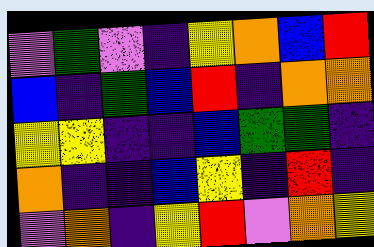[["violet", "green", "violet", "indigo", "yellow", "orange", "blue", "red"], ["blue", "indigo", "green", "blue", "red", "indigo", "orange", "orange"], ["yellow", "yellow", "indigo", "indigo", "blue", "green", "green", "indigo"], ["orange", "indigo", "indigo", "blue", "yellow", "indigo", "red", "indigo"], ["violet", "orange", "indigo", "yellow", "red", "violet", "orange", "yellow"]]